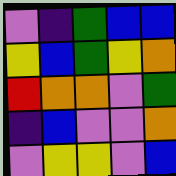[["violet", "indigo", "green", "blue", "blue"], ["yellow", "blue", "green", "yellow", "orange"], ["red", "orange", "orange", "violet", "green"], ["indigo", "blue", "violet", "violet", "orange"], ["violet", "yellow", "yellow", "violet", "blue"]]